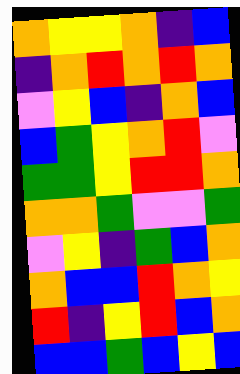[["orange", "yellow", "yellow", "orange", "indigo", "blue"], ["indigo", "orange", "red", "orange", "red", "orange"], ["violet", "yellow", "blue", "indigo", "orange", "blue"], ["blue", "green", "yellow", "orange", "red", "violet"], ["green", "green", "yellow", "red", "red", "orange"], ["orange", "orange", "green", "violet", "violet", "green"], ["violet", "yellow", "indigo", "green", "blue", "orange"], ["orange", "blue", "blue", "red", "orange", "yellow"], ["red", "indigo", "yellow", "red", "blue", "orange"], ["blue", "blue", "green", "blue", "yellow", "blue"]]